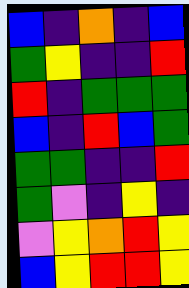[["blue", "indigo", "orange", "indigo", "blue"], ["green", "yellow", "indigo", "indigo", "red"], ["red", "indigo", "green", "green", "green"], ["blue", "indigo", "red", "blue", "green"], ["green", "green", "indigo", "indigo", "red"], ["green", "violet", "indigo", "yellow", "indigo"], ["violet", "yellow", "orange", "red", "yellow"], ["blue", "yellow", "red", "red", "yellow"]]